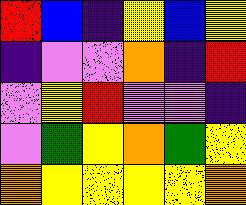[["red", "blue", "indigo", "yellow", "blue", "yellow"], ["indigo", "violet", "violet", "orange", "indigo", "red"], ["violet", "yellow", "red", "violet", "violet", "indigo"], ["violet", "green", "yellow", "orange", "green", "yellow"], ["orange", "yellow", "yellow", "yellow", "yellow", "orange"]]